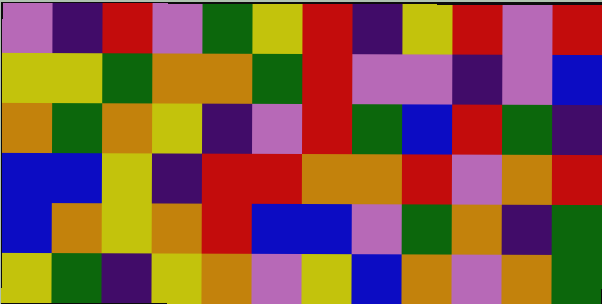[["violet", "indigo", "red", "violet", "green", "yellow", "red", "indigo", "yellow", "red", "violet", "red"], ["yellow", "yellow", "green", "orange", "orange", "green", "red", "violet", "violet", "indigo", "violet", "blue"], ["orange", "green", "orange", "yellow", "indigo", "violet", "red", "green", "blue", "red", "green", "indigo"], ["blue", "blue", "yellow", "indigo", "red", "red", "orange", "orange", "red", "violet", "orange", "red"], ["blue", "orange", "yellow", "orange", "red", "blue", "blue", "violet", "green", "orange", "indigo", "green"], ["yellow", "green", "indigo", "yellow", "orange", "violet", "yellow", "blue", "orange", "violet", "orange", "green"]]